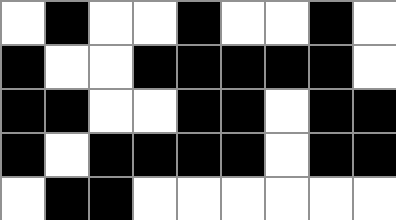[["white", "black", "white", "white", "black", "white", "white", "black", "white"], ["black", "white", "white", "black", "black", "black", "black", "black", "white"], ["black", "black", "white", "white", "black", "black", "white", "black", "black"], ["black", "white", "black", "black", "black", "black", "white", "black", "black"], ["white", "black", "black", "white", "white", "white", "white", "white", "white"]]